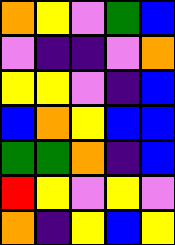[["orange", "yellow", "violet", "green", "blue"], ["violet", "indigo", "indigo", "violet", "orange"], ["yellow", "yellow", "violet", "indigo", "blue"], ["blue", "orange", "yellow", "blue", "blue"], ["green", "green", "orange", "indigo", "blue"], ["red", "yellow", "violet", "yellow", "violet"], ["orange", "indigo", "yellow", "blue", "yellow"]]